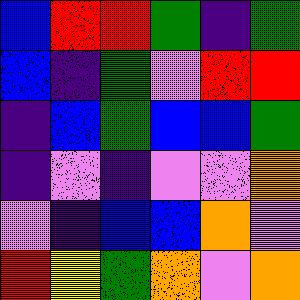[["blue", "red", "red", "green", "indigo", "green"], ["blue", "indigo", "green", "violet", "red", "red"], ["indigo", "blue", "green", "blue", "blue", "green"], ["indigo", "violet", "indigo", "violet", "violet", "orange"], ["violet", "indigo", "blue", "blue", "orange", "violet"], ["red", "yellow", "green", "orange", "violet", "orange"]]